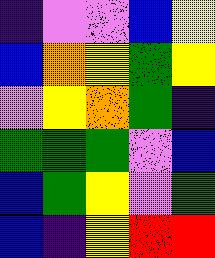[["indigo", "violet", "violet", "blue", "yellow"], ["blue", "orange", "yellow", "green", "yellow"], ["violet", "yellow", "orange", "green", "indigo"], ["green", "green", "green", "violet", "blue"], ["blue", "green", "yellow", "violet", "green"], ["blue", "indigo", "yellow", "red", "red"]]